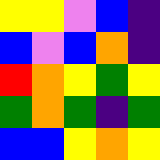[["yellow", "yellow", "violet", "blue", "indigo"], ["blue", "violet", "blue", "orange", "indigo"], ["red", "orange", "yellow", "green", "yellow"], ["green", "orange", "green", "indigo", "green"], ["blue", "blue", "yellow", "orange", "yellow"]]